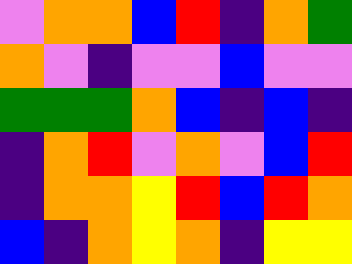[["violet", "orange", "orange", "blue", "red", "indigo", "orange", "green"], ["orange", "violet", "indigo", "violet", "violet", "blue", "violet", "violet"], ["green", "green", "green", "orange", "blue", "indigo", "blue", "indigo"], ["indigo", "orange", "red", "violet", "orange", "violet", "blue", "red"], ["indigo", "orange", "orange", "yellow", "red", "blue", "red", "orange"], ["blue", "indigo", "orange", "yellow", "orange", "indigo", "yellow", "yellow"]]